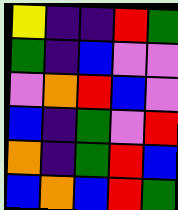[["yellow", "indigo", "indigo", "red", "green"], ["green", "indigo", "blue", "violet", "violet"], ["violet", "orange", "red", "blue", "violet"], ["blue", "indigo", "green", "violet", "red"], ["orange", "indigo", "green", "red", "blue"], ["blue", "orange", "blue", "red", "green"]]